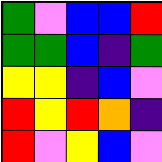[["green", "violet", "blue", "blue", "red"], ["green", "green", "blue", "indigo", "green"], ["yellow", "yellow", "indigo", "blue", "violet"], ["red", "yellow", "red", "orange", "indigo"], ["red", "violet", "yellow", "blue", "violet"]]